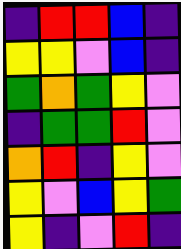[["indigo", "red", "red", "blue", "indigo"], ["yellow", "yellow", "violet", "blue", "indigo"], ["green", "orange", "green", "yellow", "violet"], ["indigo", "green", "green", "red", "violet"], ["orange", "red", "indigo", "yellow", "violet"], ["yellow", "violet", "blue", "yellow", "green"], ["yellow", "indigo", "violet", "red", "indigo"]]